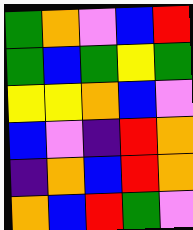[["green", "orange", "violet", "blue", "red"], ["green", "blue", "green", "yellow", "green"], ["yellow", "yellow", "orange", "blue", "violet"], ["blue", "violet", "indigo", "red", "orange"], ["indigo", "orange", "blue", "red", "orange"], ["orange", "blue", "red", "green", "violet"]]